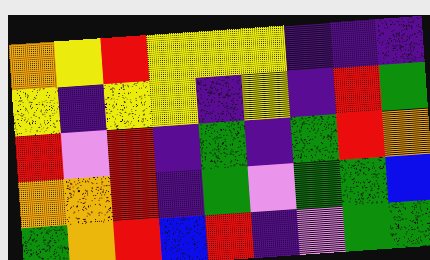[["orange", "yellow", "red", "yellow", "yellow", "yellow", "indigo", "indigo", "indigo"], ["yellow", "indigo", "yellow", "yellow", "indigo", "yellow", "indigo", "red", "green"], ["red", "violet", "red", "indigo", "green", "indigo", "green", "red", "orange"], ["orange", "orange", "red", "indigo", "green", "violet", "green", "green", "blue"], ["green", "orange", "red", "blue", "red", "indigo", "violet", "green", "green"]]